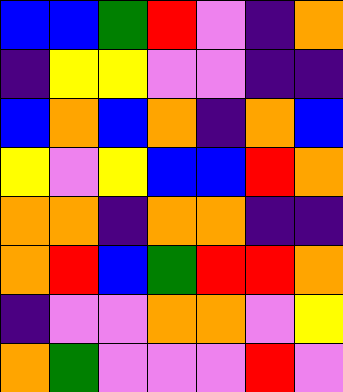[["blue", "blue", "green", "red", "violet", "indigo", "orange"], ["indigo", "yellow", "yellow", "violet", "violet", "indigo", "indigo"], ["blue", "orange", "blue", "orange", "indigo", "orange", "blue"], ["yellow", "violet", "yellow", "blue", "blue", "red", "orange"], ["orange", "orange", "indigo", "orange", "orange", "indigo", "indigo"], ["orange", "red", "blue", "green", "red", "red", "orange"], ["indigo", "violet", "violet", "orange", "orange", "violet", "yellow"], ["orange", "green", "violet", "violet", "violet", "red", "violet"]]